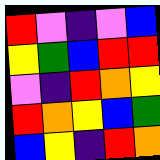[["red", "violet", "indigo", "violet", "blue"], ["yellow", "green", "blue", "red", "red"], ["violet", "indigo", "red", "orange", "yellow"], ["red", "orange", "yellow", "blue", "green"], ["blue", "yellow", "indigo", "red", "orange"]]